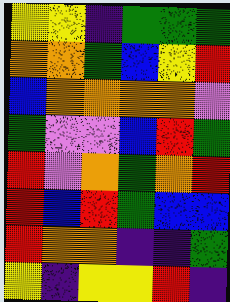[["yellow", "yellow", "indigo", "green", "green", "green"], ["orange", "orange", "green", "blue", "yellow", "red"], ["blue", "orange", "orange", "orange", "orange", "violet"], ["green", "violet", "violet", "blue", "red", "green"], ["red", "violet", "orange", "green", "orange", "red"], ["red", "blue", "red", "green", "blue", "blue"], ["red", "orange", "orange", "indigo", "indigo", "green"], ["yellow", "indigo", "yellow", "yellow", "red", "indigo"]]